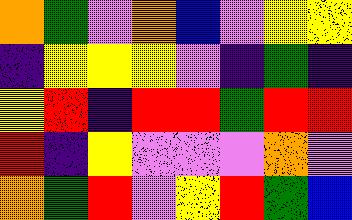[["orange", "green", "violet", "orange", "blue", "violet", "yellow", "yellow"], ["indigo", "yellow", "yellow", "yellow", "violet", "indigo", "green", "indigo"], ["yellow", "red", "indigo", "red", "red", "green", "red", "red"], ["red", "indigo", "yellow", "violet", "violet", "violet", "orange", "violet"], ["orange", "green", "red", "violet", "yellow", "red", "green", "blue"]]